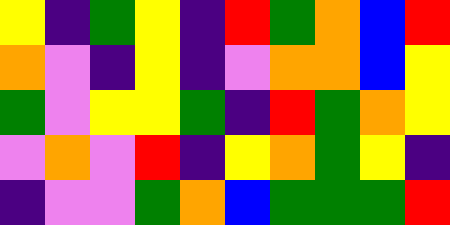[["yellow", "indigo", "green", "yellow", "indigo", "red", "green", "orange", "blue", "red"], ["orange", "violet", "indigo", "yellow", "indigo", "violet", "orange", "orange", "blue", "yellow"], ["green", "violet", "yellow", "yellow", "green", "indigo", "red", "green", "orange", "yellow"], ["violet", "orange", "violet", "red", "indigo", "yellow", "orange", "green", "yellow", "indigo"], ["indigo", "violet", "violet", "green", "orange", "blue", "green", "green", "green", "red"]]